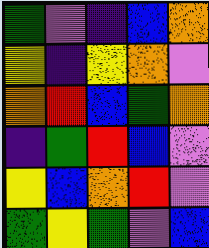[["green", "violet", "indigo", "blue", "orange"], ["yellow", "indigo", "yellow", "orange", "violet"], ["orange", "red", "blue", "green", "orange"], ["indigo", "green", "red", "blue", "violet"], ["yellow", "blue", "orange", "red", "violet"], ["green", "yellow", "green", "violet", "blue"]]